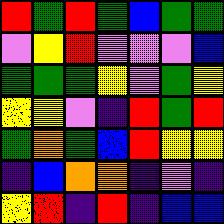[["red", "green", "red", "green", "blue", "green", "green"], ["violet", "yellow", "red", "violet", "violet", "violet", "blue"], ["green", "green", "green", "yellow", "violet", "green", "yellow"], ["yellow", "yellow", "violet", "indigo", "red", "green", "red"], ["green", "orange", "green", "blue", "red", "yellow", "yellow"], ["indigo", "blue", "orange", "orange", "indigo", "violet", "indigo"], ["yellow", "red", "indigo", "red", "indigo", "blue", "blue"]]